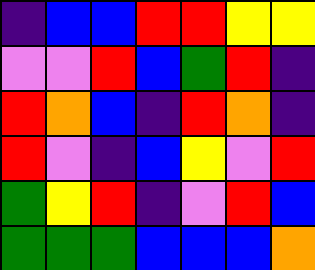[["indigo", "blue", "blue", "red", "red", "yellow", "yellow"], ["violet", "violet", "red", "blue", "green", "red", "indigo"], ["red", "orange", "blue", "indigo", "red", "orange", "indigo"], ["red", "violet", "indigo", "blue", "yellow", "violet", "red"], ["green", "yellow", "red", "indigo", "violet", "red", "blue"], ["green", "green", "green", "blue", "blue", "blue", "orange"]]